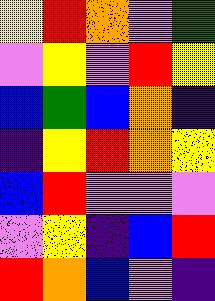[["yellow", "red", "orange", "violet", "green"], ["violet", "yellow", "violet", "red", "yellow"], ["blue", "green", "blue", "orange", "indigo"], ["indigo", "yellow", "red", "orange", "yellow"], ["blue", "red", "violet", "violet", "violet"], ["violet", "yellow", "indigo", "blue", "red"], ["red", "orange", "blue", "violet", "indigo"]]